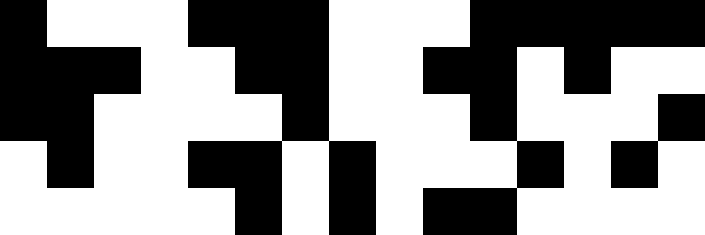[["black", "white", "white", "white", "black", "black", "black", "white", "white", "white", "black", "black", "black", "black", "black"], ["black", "black", "black", "white", "white", "black", "black", "white", "white", "black", "black", "white", "black", "white", "white"], ["black", "black", "white", "white", "white", "white", "black", "white", "white", "white", "black", "white", "white", "white", "black"], ["white", "black", "white", "white", "black", "black", "white", "black", "white", "white", "white", "black", "white", "black", "white"], ["white", "white", "white", "white", "white", "black", "white", "black", "white", "black", "black", "white", "white", "white", "white"]]